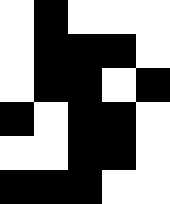[["white", "black", "white", "white", "white"], ["white", "black", "black", "black", "white"], ["white", "black", "black", "white", "black"], ["black", "white", "black", "black", "white"], ["white", "white", "black", "black", "white"], ["black", "black", "black", "white", "white"]]